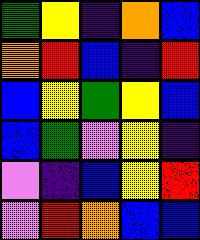[["green", "yellow", "indigo", "orange", "blue"], ["orange", "red", "blue", "indigo", "red"], ["blue", "yellow", "green", "yellow", "blue"], ["blue", "green", "violet", "yellow", "indigo"], ["violet", "indigo", "blue", "yellow", "red"], ["violet", "red", "orange", "blue", "blue"]]